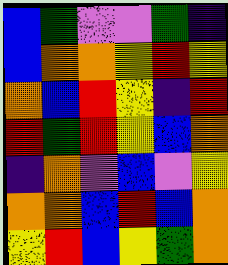[["blue", "green", "violet", "violet", "green", "indigo"], ["blue", "orange", "orange", "yellow", "red", "yellow"], ["orange", "blue", "red", "yellow", "indigo", "red"], ["red", "green", "red", "yellow", "blue", "orange"], ["indigo", "orange", "violet", "blue", "violet", "yellow"], ["orange", "orange", "blue", "red", "blue", "orange"], ["yellow", "red", "blue", "yellow", "green", "orange"]]